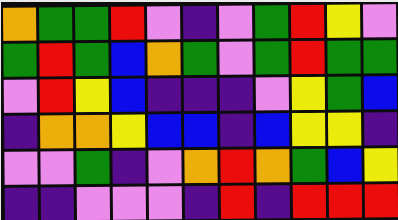[["orange", "green", "green", "red", "violet", "indigo", "violet", "green", "red", "yellow", "violet"], ["green", "red", "green", "blue", "orange", "green", "violet", "green", "red", "green", "green"], ["violet", "red", "yellow", "blue", "indigo", "indigo", "indigo", "violet", "yellow", "green", "blue"], ["indigo", "orange", "orange", "yellow", "blue", "blue", "indigo", "blue", "yellow", "yellow", "indigo"], ["violet", "violet", "green", "indigo", "violet", "orange", "red", "orange", "green", "blue", "yellow"], ["indigo", "indigo", "violet", "violet", "violet", "indigo", "red", "indigo", "red", "red", "red"]]